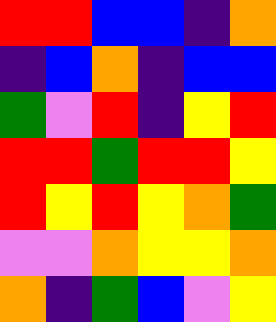[["red", "red", "blue", "blue", "indigo", "orange"], ["indigo", "blue", "orange", "indigo", "blue", "blue"], ["green", "violet", "red", "indigo", "yellow", "red"], ["red", "red", "green", "red", "red", "yellow"], ["red", "yellow", "red", "yellow", "orange", "green"], ["violet", "violet", "orange", "yellow", "yellow", "orange"], ["orange", "indigo", "green", "blue", "violet", "yellow"]]